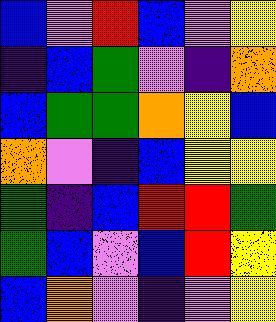[["blue", "violet", "red", "blue", "violet", "yellow"], ["indigo", "blue", "green", "violet", "indigo", "orange"], ["blue", "green", "green", "orange", "yellow", "blue"], ["orange", "violet", "indigo", "blue", "yellow", "yellow"], ["green", "indigo", "blue", "red", "red", "green"], ["green", "blue", "violet", "blue", "red", "yellow"], ["blue", "orange", "violet", "indigo", "violet", "yellow"]]